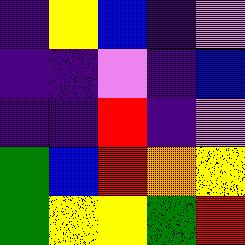[["indigo", "yellow", "blue", "indigo", "violet"], ["indigo", "indigo", "violet", "indigo", "blue"], ["indigo", "indigo", "red", "indigo", "violet"], ["green", "blue", "red", "orange", "yellow"], ["green", "yellow", "yellow", "green", "red"]]